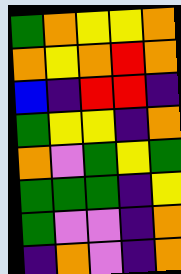[["green", "orange", "yellow", "yellow", "orange"], ["orange", "yellow", "orange", "red", "orange"], ["blue", "indigo", "red", "red", "indigo"], ["green", "yellow", "yellow", "indigo", "orange"], ["orange", "violet", "green", "yellow", "green"], ["green", "green", "green", "indigo", "yellow"], ["green", "violet", "violet", "indigo", "orange"], ["indigo", "orange", "violet", "indigo", "orange"]]